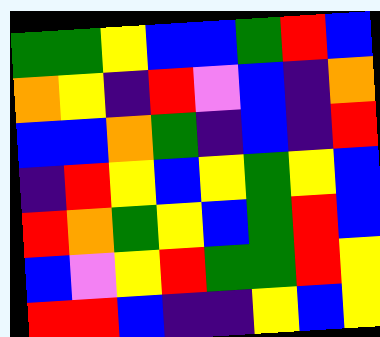[["green", "green", "yellow", "blue", "blue", "green", "red", "blue"], ["orange", "yellow", "indigo", "red", "violet", "blue", "indigo", "orange"], ["blue", "blue", "orange", "green", "indigo", "blue", "indigo", "red"], ["indigo", "red", "yellow", "blue", "yellow", "green", "yellow", "blue"], ["red", "orange", "green", "yellow", "blue", "green", "red", "blue"], ["blue", "violet", "yellow", "red", "green", "green", "red", "yellow"], ["red", "red", "blue", "indigo", "indigo", "yellow", "blue", "yellow"]]